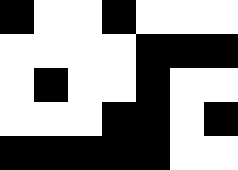[["black", "white", "white", "black", "white", "white", "white"], ["white", "white", "white", "white", "black", "black", "black"], ["white", "black", "white", "white", "black", "white", "white"], ["white", "white", "white", "black", "black", "white", "black"], ["black", "black", "black", "black", "black", "white", "white"]]